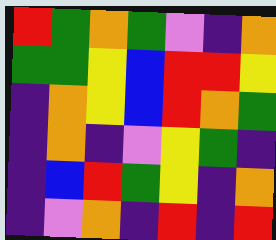[["red", "green", "orange", "green", "violet", "indigo", "orange"], ["green", "green", "yellow", "blue", "red", "red", "yellow"], ["indigo", "orange", "yellow", "blue", "red", "orange", "green"], ["indigo", "orange", "indigo", "violet", "yellow", "green", "indigo"], ["indigo", "blue", "red", "green", "yellow", "indigo", "orange"], ["indigo", "violet", "orange", "indigo", "red", "indigo", "red"]]